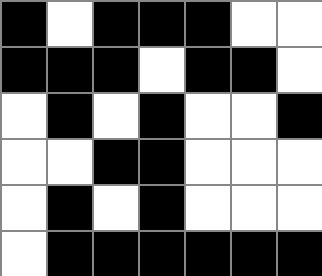[["black", "white", "black", "black", "black", "white", "white"], ["black", "black", "black", "white", "black", "black", "white"], ["white", "black", "white", "black", "white", "white", "black"], ["white", "white", "black", "black", "white", "white", "white"], ["white", "black", "white", "black", "white", "white", "white"], ["white", "black", "black", "black", "black", "black", "black"]]